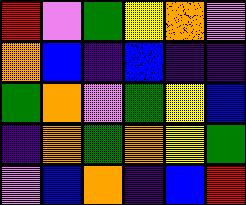[["red", "violet", "green", "yellow", "orange", "violet"], ["orange", "blue", "indigo", "blue", "indigo", "indigo"], ["green", "orange", "violet", "green", "yellow", "blue"], ["indigo", "orange", "green", "orange", "yellow", "green"], ["violet", "blue", "orange", "indigo", "blue", "red"]]